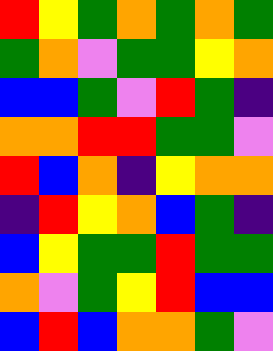[["red", "yellow", "green", "orange", "green", "orange", "green"], ["green", "orange", "violet", "green", "green", "yellow", "orange"], ["blue", "blue", "green", "violet", "red", "green", "indigo"], ["orange", "orange", "red", "red", "green", "green", "violet"], ["red", "blue", "orange", "indigo", "yellow", "orange", "orange"], ["indigo", "red", "yellow", "orange", "blue", "green", "indigo"], ["blue", "yellow", "green", "green", "red", "green", "green"], ["orange", "violet", "green", "yellow", "red", "blue", "blue"], ["blue", "red", "blue", "orange", "orange", "green", "violet"]]